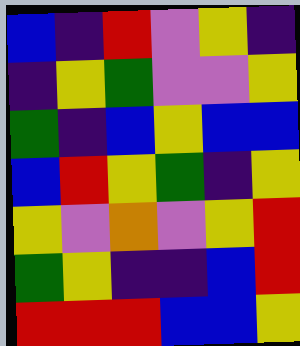[["blue", "indigo", "red", "violet", "yellow", "indigo"], ["indigo", "yellow", "green", "violet", "violet", "yellow"], ["green", "indigo", "blue", "yellow", "blue", "blue"], ["blue", "red", "yellow", "green", "indigo", "yellow"], ["yellow", "violet", "orange", "violet", "yellow", "red"], ["green", "yellow", "indigo", "indigo", "blue", "red"], ["red", "red", "red", "blue", "blue", "yellow"]]